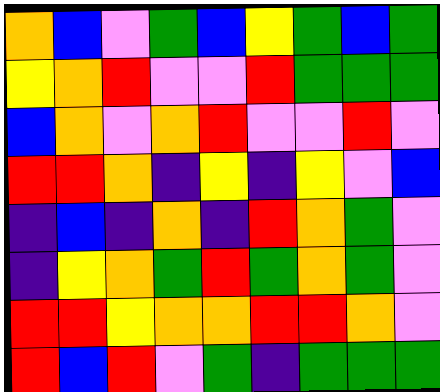[["orange", "blue", "violet", "green", "blue", "yellow", "green", "blue", "green"], ["yellow", "orange", "red", "violet", "violet", "red", "green", "green", "green"], ["blue", "orange", "violet", "orange", "red", "violet", "violet", "red", "violet"], ["red", "red", "orange", "indigo", "yellow", "indigo", "yellow", "violet", "blue"], ["indigo", "blue", "indigo", "orange", "indigo", "red", "orange", "green", "violet"], ["indigo", "yellow", "orange", "green", "red", "green", "orange", "green", "violet"], ["red", "red", "yellow", "orange", "orange", "red", "red", "orange", "violet"], ["red", "blue", "red", "violet", "green", "indigo", "green", "green", "green"]]